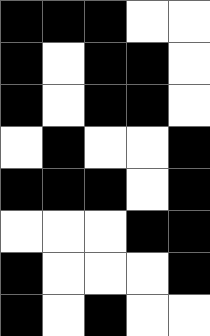[["black", "black", "black", "white", "white"], ["black", "white", "black", "black", "white"], ["black", "white", "black", "black", "white"], ["white", "black", "white", "white", "black"], ["black", "black", "black", "white", "black"], ["white", "white", "white", "black", "black"], ["black", "white", "white", "white", "black"], ["black", "white", "black", "white", "white"]]